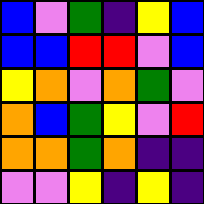[["blue", "violet", "green", "indigo", "yellow", "blue"], ["blue", "blue", "red", "red", "violet", "blue"], ["yellow", "orange", "violet", "orange", "green", "violet"], ["orange", "blue", "green", "yellow", "violet", "red"], ["orange", "orange", "green", "orange", "indigo", "indigo"], ["violet", "violet", "yellow", "indigo", "yellow", "indigo"]]